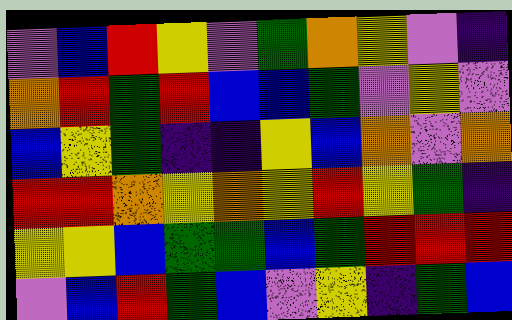[["violet", "blue", "red", "yellow", "violet", "green", "orange", "yellow", "violet", "indigo"], ["orange", "red", "green", "red", "blue", "blue", "green", "violet", "yellow", "violet"], ["blue", "yellow", "green", "indigo", "indigo", "yellow", "blue", "orange", "violet", "orange"], ["red", "red", "orange", "yellow", "orange", "yellow", "red", "yellow", "green", "indigo"], ["yellow", "yellow", "blue", "green", "green", "blue", "green", "red", "red", "red"], ["violet", "blue", "red", "green", "blue", "violet", "yellow", "indigo", "green", "blue"]]